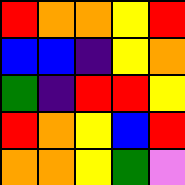[["red", "orange", "orange", "yellow", "red"], ["blue", "blue", "indigo", "yellow", "orange"], ["green", "indigo", "red", "red", "yellow"], ["red", "orange", "yellow", "blue", "red"], ["orange", "orange", "yellow", "green", "violet"]]